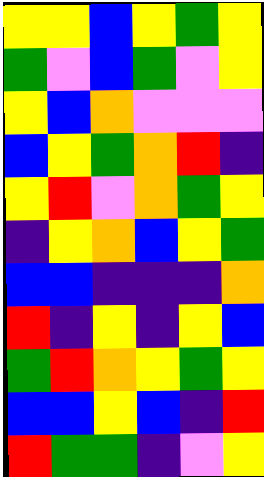[["yellow", "yellow", "blue", "yellow", "green", "yellow"], ["green", "violet", "blue", "green", "violet", "yellow"], ["yellow", "blue", "orange", "violet", "violet", "violet"], ["blue", "yellow", "green", "orange", "red", "indigo"], ["yellow", "red", "violet", "orange", "green", "yellow"], ["indigo", "yellow", "orange", "blue", "yellow", "green"], ["blue", "blue", "indigo", "indigo", "indigo", "orange"], ["red", "indigo", "yellow", "indigo", "yellow", "blue"], ["green", "red", "orange", "yellow", "green", "yellow"], ["blue", "blue", "yellow", "blue", "indigo", "red"], ["red", "green", "green", "indigo", "violet", "yellow"]]